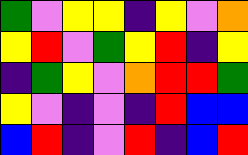[["green", "violet", "yellow", "yellow", "indigo", "yellow", "violet", "orange"], ["yellow", "red", "violet", "green", "yellow", "red", "indigo", "yellow"], ["indigo", "green", "yellow", "violet", "orange", "red", "red", "green"], ["yellow", "violet", "indigo", "violet", "indigo", "red", "blue", "blue"], ["blue", "red", "indigo", "violet", "red", "indigo", "blue", "red"]]